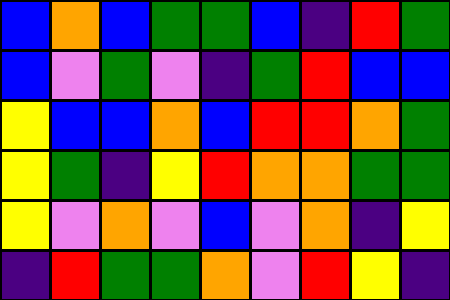[["blue", "orange", "blue", "green", "green", "blue", "indigo", "red", "green"], ["blue", "violet", "green", "violet", "indigo", "green", "red", "blue", "blue"], ["yellow", "blue", "blue", "orange", "blue", "red", "red", "orange", "green"], ["yellow", "green", "indigo", "yellow", "red", "orange", "orange", "green", "green"], ["yellow", "violet", "orange", "violet", "blue", "violet", "orange", "indigo", "yellow"], ["indigo", "red", "green", "green", "orange", "violet", "red", "yellow", "indigo"]]